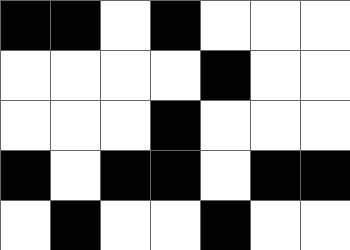[["black", "black", "white", "black", "white", "white", "white"], ["white", "white", "white", "white", "black", "white", "white"], ["white", "white", "white", "black", "white", "white", "white"], ["black", "white", "black", "black", "white", "black", "black"], ["white", "black", "white", "white", "black", "white", "white"]]